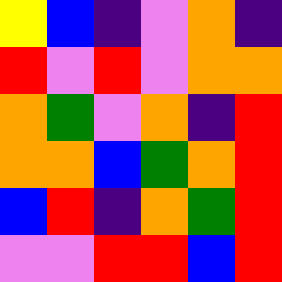[["yellow", "blue", "indigo", "violet", "orange", "indigo"], ["red", "violet", "red", "violet", "orange", "orange"], ["orange", "green", "violet", "orange", "indigo", "red"], ["orange", "orange", "blue", "green", "orange", "red"], ["blue", "red", "indigo", "orange", "green", "red"], ["violet", "violet", "red", "red", "blue", "red"]]